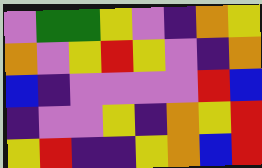[["violet", "green", "green", "yellow", "violet", "indigo", "orange", "yellow"], ["orange", "violet", "yellow", "red", "yellow", "violet", "indigo", "orange"], ["blue", "indigo", "violet", "violet", "violet", "violet", "red", "blue"], ["indigo", "violet", "violet", "yellow", "indigo", "orange", "yellow", "red"], ["yellow", "red", "indigo", "indigo", "yellow", "orange", "blue", "red"]]